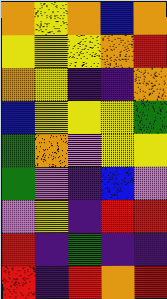[["orange", "yellow", "orange", "blue", "orange"], ["yellow", "yellow", "yellow", "orange", "red"], ["orange", "yellow", "indigo", "indigo", "orange"], ["blue", "yellow", "yellow", "yellow", "green"], ["green", "orange", "violet", "yellow", "yellow"], ["green", "violet", "indigo", "blue", "violet"], ["violet", "yellow", "indigo", "red", "red"], ["red", "indigo", "green", "indigo", "indigo"], ["red", "indigo", "red", "orange", "red"]]